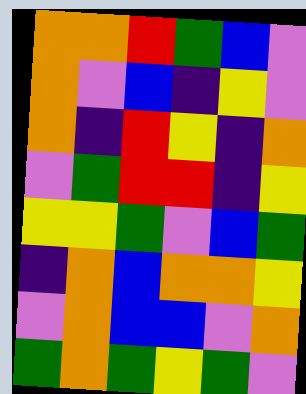[["orange", "orange", "red", "green", "blue", "violet"], ["orange", "violet", "blue", "indigo", "yellow", "violet"], ["orange", "indigo", "red", "yellow", "indigo", "orange"], ["violet", "green", "red", "red", "indigo", "yellow"], ["yellow", "yellow", "green", "violet", "blue", "green"], ["indigo", "orange", "blue", "orange", "orange", "yellow"], ["violet", "orange", "blue", "blue", "violet", "orange"], ["green", "orange", "green", "yellow", "green", "violet"]]